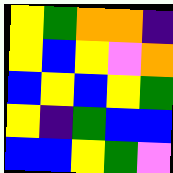[["yellow", "green", "orange", "orange", "indigo"], ["yellow", "blue", "yellow", "violet", "orange"], ["blue", "yellow", "blue", "yellow", "green"], ["yellow", "indigo", "green", "blue", "blue"], ["blue", "blue", "yellow", "green", "violet"]]